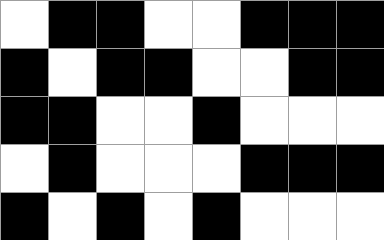[["white", "black", "black", "white", "white", "black", "black", "black"], ["black", "white", "black", "black", "white", "white", "black", "black"], ["black", "black", "white", "white", "black", "white", "white", "white"], ["white", "black", "white", "white", "white", "black", "black", "black"], ["black", "white", "black", "white", "black", "white", "white", "white"]]